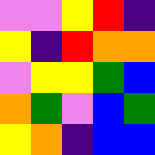[["violet", "violet", "yellow", "red", "indigo"], ["yellow", "indigo", "red", "orange", "orange"], ["violet", "yellow", "yellow", "green", "blue"], ["orange", "green", "violet", "blue", "green"], ["yellow", "orange", "indigo", "blue", "blue"]]